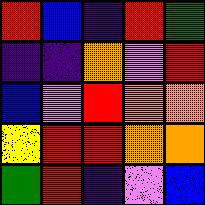[["red", "blue", "indigo", "red", "green"], ["indigo", "indigo", "orange", "violet", "red"], ["blue", "violet", "red", "orange", "orange"], ["yellow", "red", "red", "orange", "orange"], ["green", "red", "indigo", "violet", "blue"]]